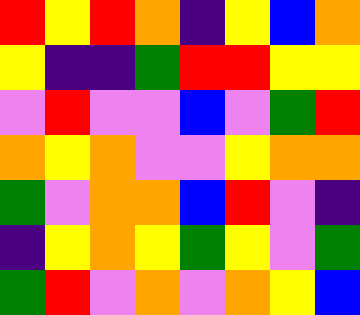[["red", "yellow", "red", "orange", "indigo", "yellow", "blue", "orange"], ["yellow", "indigo", "indigo", "green", "red", "red", "yellow", "yellow"], ["violet", "red", "violet", "violet", "blue", "violet", "green", "red"], ["orange", "yellow", "orange", "violet", "violet", "yellow", "orange", "orange"], ["green", "violet", "orange", "orange", "blue", "red", "violet", "indigo"], ["indigo", "yellow", "orange", "yellow", "green", "yellow", "violet", "green"], ["green", "red", "violet", "orange", "violet", "orange", "yellow", "blue"]]